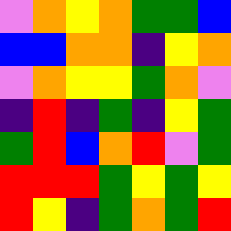[["violet", "orange", "yellow", "orange", "green", "green", "blue"], ["blue", "blue", "orange", "orange", "indigo", "yellow", "orange"], ["violet", "orange", "yellow", "yellow", "green", "orange", "violet"], ["indigo", "red", "indigo", "green", "indigo", "yellow", "green"], ["green", "red", "blue", "orange", "red", "violet", "green"], ["red", "red", "red", "green", "yellow", "green", "yellow"], ["red", "yellow", "indigo", "green", "orange", "green", "red"]]